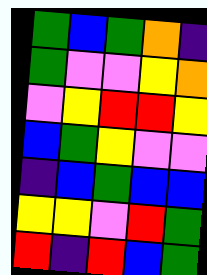[["green", "blue", "green", "orange", "indigo"], ["green", "violet", "violet", "yellow", "orange"], ["violet", "yellow", "red", "red", "yellow"], ["blue", "green", "yellow", "violet", "violet"], ["indigo", "blue", "green", "blue", "blue"], ["yellow", "yellow", "violet", "red", "green"], ["red", "indigo", "red", "blue", "green"]]